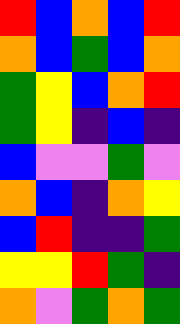[["red", "blue", "orange", "blue", "red"], ["orange", "blue", "green", "blue", "orange"], ["green", "yellow", "blue", "orange", "red"], ["green", "yellow", "indigo", "blue", "indigo"], ["blue", "violet", "violet", "green", "violet"], ["orange", "blue", "indigo", "orange", "yellow"], ["blue", "red", "indigo", "indigo", "green"], ["yellow", "yellow", "red", "green", "indigo"], ["orange", "violet", "green", "orange", "green"]]